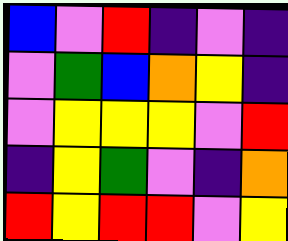[["blue", "violet", "red", "indigo", "violet", "indigo"], ["violet", "green", "blue", "orange", "yellow", "indigo"], ["violet", "yellow", "yellow", "yellow", "violet", "red"], ["indigo", "yellow", "green", "violet", "indigo", "orange"], ["red", "yellow", "red", "red", "violet", "yellow"]]